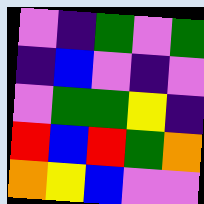[["violet", "indigo", "green", "violet", "green"], ["indigo", "blue", "violet", "indigo", "violet"], ["violet", "green", "green", "yellow", "indigo"], ["red", "blue", "red", "green", "orange"], ["orange", "yellow", "blue", "violet", "violet"]]